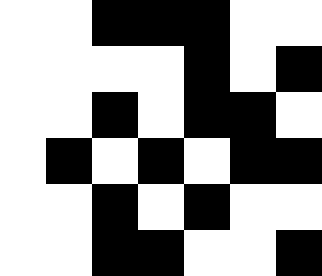[["white", "white", "black", "black", "black", "white", "white"], ["white", "white", "white", "white", "black", "white", "black"], ["white", "white", "black", "white", "black", "black", "white"], ["white", "black", "white", "black", "white", "black", "black"], ["white", "white", "black", "white", "black", "white", "white"], ["white", "white", "black", "black", "white", "white", "black"]]